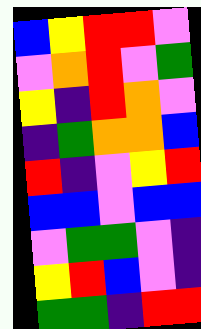[["blue", "yellow", "red", "red", "violet"], ["violet", "orange", "red", "violet", "green"], ["yellow", "indigo", "red", "orange", "violet"], ["indigo", "green", "orange", "orange", "blue"], ["red", "indigo", "violet", "yellow", "red"], ["blue", "blue", "violet", "blue", "blue"], ["violet", "green", "green", "violet", "indigo"], ["yellow", "red", "blue", "violet", "indigo"], ["green", "green", "indigo", "red", "red"]]